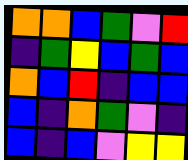[["orange", "orange", "blue", "green", "violet", "red"], ["indigo", "green", "yellow", "blue", "green", "blue"], ["orange", "blue", "red", "indigo", "blue", "blue"], ["blue", "indigo", "orange", "green", "violet", "indigo"], ["blue", "indigo", "blue", "violet", "yellow", "yellow"]]